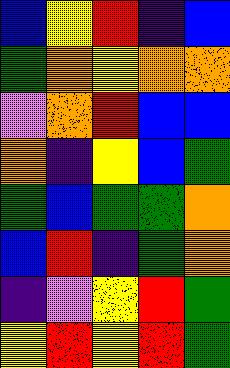[["blue", "yellow", "red", "indigo", "blue"], ["green", "orange", "yellow", "orange", "orange"], ["violet", "orange", "red", "blue", "blue"], ["orange", "indigo", "yellow", "blue", "green"], ["green", "blue", "green", "green", "orange"], ["blue", "red", "indigo", "green", "orange"], ["indigo", "violet", "yellow", "red", "green"], ["yellow", "red", "yellow", "red", "green"]]